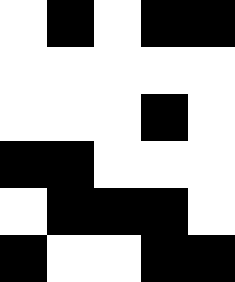[["white", "black", "white", "black", "black"], ["white", "white", "white", "white", "white"], ["white", "white", "white", "black", "white"], ["black", "black", "white", "white", "white"], ["white", "black", "black", "black", "white"], ["black", "white", "white", "black", "black"]]